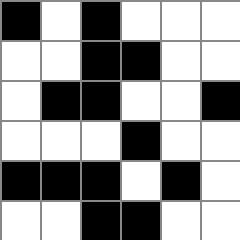[["black", "white", "black", "white", "white", "white"], ["white", "white", "black", "black", "white", "white"], ["white", "black", "black", "white", "white", "black"], ["white", "white", "white", "black", "white", "white"], ["black", "black", "black", "white", "black", "white"], ["white", "white", "black", "black", "white", "white"]]